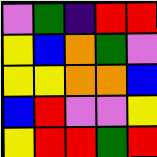[["violet", "green", "indigo", "red", "red"], ["yellow", "blue", "orange", "green", "violet"], ["yellow", "yellow", "orange", "orange", "blue"], ["blue", "red", "violet", "violet", "yellow"], ["yellow", "red", "red", "green", "red"]]